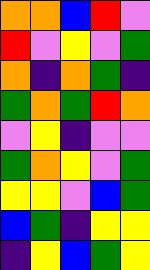[["orange", "orange", "blue", "red", "violet"], ["red", "violet", "yellow", "violet", "green"], ["orange", "indigo", "orange", "green", "indigo"], ["green", "orange", "green", "red", "orange"], ["violet", "yellow", "indigo", "violet", "violet"], ["green", "orange", "yellow", "violet", "green"], ["yellow", "yellow", "violet", "blue", "green"], ["blue", "green", "indigo", "yellow", "yellow"], ["indigo", "yellow", "blue", "green", "yellow"]]